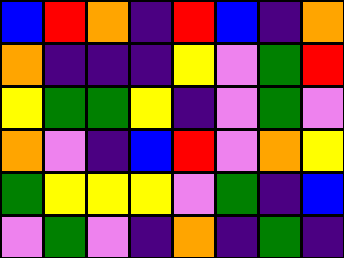[["blue", "red", "orange", "indigo", "red", "blue", "indigo", "orange"], ["orange", "indigo", "indigo", "indigo", "yellow", "violet", "green", "red"], ["yellow", "green", "green", "yellow", "indigo", "violet", "green", "violet"], ["orange", "violet", "indigo", "blue", "red", "violet", "orange", "yellow"], ["green", "yellow", "yellow", "yellow", "violet", "green", "indigo", "blue"], ["violet", "green", "violet", "indigo", "orange", "indigo", "green", "indigo"]]